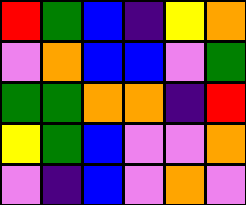[["red", "green", "blue", "indigo", "yellow", "orange"], ["violet", "orange", "blue", "blue", "violet", "green"], ["green", "green", "orange", "orange", "indigo", "red"], ["yellow", "green", "blue", "violet", "violet", "orange"], ["violet", "indigo", "blue", "violet", "orange", "violet"]]